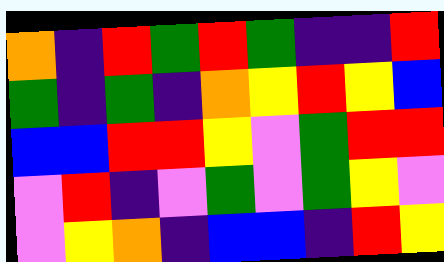[["orange", "indigo", "red", "green", "red", "green", "indigo", "indigo", "red"], ["green", "indigo", "green", "indigo", "orange", "yellow", "red", "yellow", "blue"], ["blue", "blue", "red", "red", "yellow", "violet", "green", "red", "red"], ["violet", "red", "indigo", "violet", "green", "violet", "green", "yellow", "violet"], ["violet", "yellow", "orange", "indigo", "blue", "blue", "indigo", "red", "yellow"]]